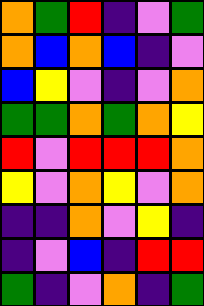[["orange", "green", "red", "indigo", "violet", "green"], ["orange", "blue", "orange", "blue", "indigo", "violet"], ["blue", "yellow", "violet", "indigo", "violet", "orange"], ["green", "green", "orange", "green", "orange", "yellow"], ["red", "violet", "red", "red", "red", "orange"], ["yellow", "violet", "orange", "yellow", "violet", "orange"], ["indigo", "indigo", "orange", "violet", "yellow", "indigo"], ["indigo", "violet", "blue", "indigo", "red", "red"], ["green", "indigo", "violet", "orange", "indigo", "green"]]